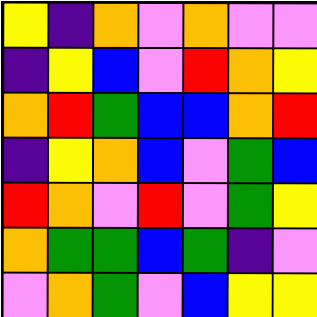[["yellow", "indigo", "orange", "violet", "orange", "violet", "violet"], ["indigo", "yellow", "blue", "violet", "red", "orange", "yellow"], ["orange", "red", "green", "blue", "blue", "orange", "red"], ["indigo", "yellow", "orange", "blue", "violet", "green", "blue"], ["red", "orange", "violet", "red", "violet", "green", "yellow"], ["orange", "green", "green", "blue", "green", "indigo", "violet"], ["violet", "orange", "green", "violet", "blue", "yellow", "yellow"]]